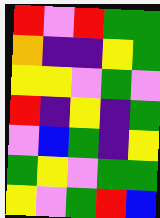[["red", "violet", "red", "green", "green"], ["orange", "indigo", "indigo", "yellow", "green"], ["yellow", "yellow", "violet", "green", "violet"], ["red", "indigo", "yellow", "indigo", "green"], ["violet", "blue", "green", "indigo", "yellow"], ["green", "yellow", "violet", "green", "green"], ["yellow", "violet", "green", "red", "blue"]]